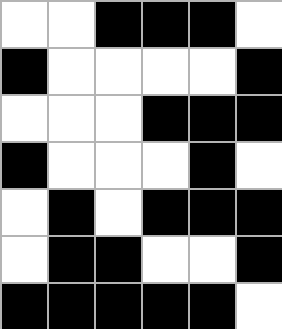[["white", "white", "black", "black", "black", "white"], ["black", "white", "white", "white", "white", "black"], ["white", "white", "white", "black", "black", "black"], ["black", "white", "white", "white", "black", "white"], ["white", "black", "white", "black", "black", "black"], ["white", "black", "black", "white", "white", "black"], ["black", "black", "black", "black", "black", "white"]]